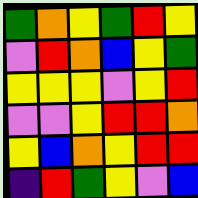[["green", "orange", "yellow", "green", "red", "yellow"], ["violet", "red", "orange", "blue", "yellow", "green"], ["yellow", "yellow", "yellow", "violet", "yellow", "red"], ["violet", "violet", "yellow", "red", "red", "orange"], ["yellow", "blue", "orange", "yellow", "red", "red"], ["indigo", "red", "green", "yellow", "violet", "blue"]]